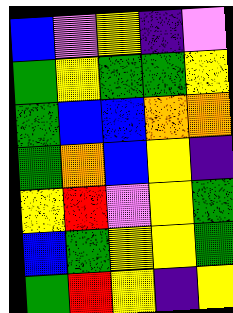[["blue", "violet", "yellow", "indigo", "violet"], ["green", "yellow", "green", "green", "yellow"], ["green", "blue", "blue", "orange", "orange"], ["green", "orange", "blue", "yellow", "indigo"], ["yellow", "red", "violet", "yellow", "green"], ["blue", "green", "yellow", "yellow", "green"], ["green", "red", "yellow", "indigo", "yellow"]]